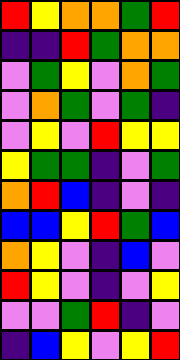[["red", "yellow", "orange", "orange", "green", "red"], ["indigo", "indigo", "red", "green", "orange", "orange"], ["violet", "green", "yellow", "violet", "orange", "green"], ["violet", "orange", "green", "violet", "green", "indigo"], ["violet", "yellow", "violet", "red", "yellow", "yellow"], ["yellow", "green", "green", "indigo", "violet", "green"], ["orange", "red", "blue", "indigo", "violet", "indigo"], ["blue", "blue", "yellow", "red", "green", "blue"], ["orange", "yellow", "violet", "indigo", "blue", "violet"], ["red", "yellow", "violet", "indigo", "violet", "yellow"], ["violet", "violet", "green", "red", "indigo", "violet"], ["indigo", "blue", "yellow", "violet", "yellow", "red"]]